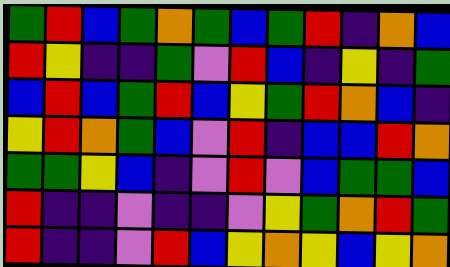[["green", "red", "blue", "green", "orange", "green", "blue", "green", "red", "indigo", "orange", "blue"], ["red", "yellow", "indigo", "indigo", "green", "violet", "red", "blue", "indigo", "yellow", "indigo", "green"], ["blue", "red", "blue", "green", "red", "blue", "yellow", "green", "red", "orange", "blue", "indigo"], ["yellow", "red", "orange", "green", "blue", "violet", "red", "indigo", "blue", "blue", "red", "orange"], ["green", "green", "yellow", "blue", "indigo", "violet", "red", "violet", "blue", "green", "green", "blue"], ["red", "indigo", "indigo", "violet", "indigo", "indigo", "violet", "yellow", "green", "orange", "red", "green"], ["red", "indigo", "indigo", "violet", "red", "blue", "yellow", "orange", "yellow", "blue", "yellow", "orange"]]